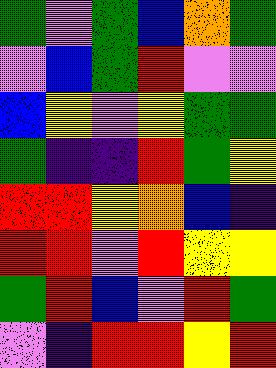[["green", "violet", "green", "blue", "orange", "green"], ["violet", "blue", "green", "red", "violet", "violet"], ["blue", "yellow", "violet", "yellow", "green", "green"], ["green", "indigo", "indigo", "red", "green", "yellow"], ["red", "red", "yellow", "orange", "blue", "indigo"], ["red", "red", "violet", "red", "yellow", "yellow"], ["green", "red", "blue", "violet", "red", "green"], ["violet", "indigo", "red", "red", "yellow", "red"]]